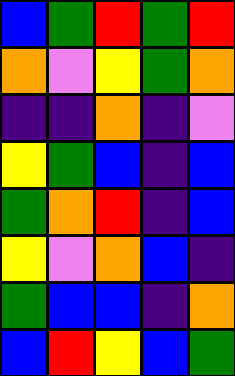[["blue", "green", "red", "green", "red"], ["orange", "violet", "yellow", "green", "orange"], ["indigo", "indigo", "orange", "indigo", "violet"], ["yellow", "green", "blue", "indigo", "blue"], ["green", "orange", "red", "indigo", "blue"], ["yellow", "violet", "orange", "blue", "indigo"], ["green", "blue", "blue", "indigo", "orange"], ["blue", "red", "yellow", "blue", "green"]]